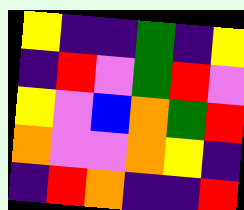[["yellow", "indigo", "indigo", "green", "indigo", "yellow"], ["indigo", "red", "violet", "green", "red", "violet"], ["yellow", "violet", "blue", "orange", "green", "red"], ["orange", "violet", "violet", "orange", "yellow", "indigo"], ["indigo", "red", "orange", "indigo", "indigo", "red"]]